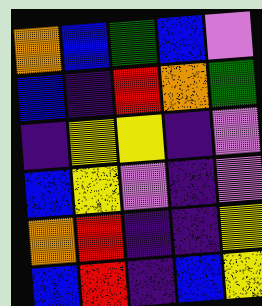[["orange", "blue", "green", "blue", "violet"], ["blue", "indigo", "red", "orange", "green"], ["indigo", "yellow", "yellow", "indigo", "violet"], ["blue", "yellow", "violet", "indigo", "violet"], ["orange", "red", "indigo", "indigo", "yellow"], ["blue", "red", "indigo", "blue", "yellow"]]